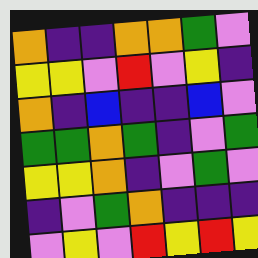[["orange", "indigo", "indigo", "orange", "orange", "green", "violet"], ["yellow", "yellow", "violet", "red", "violet", "yellow", "indigo"], ["orange", "indigo", "blue", "indigo", "indigo", "blue", "violet"], ["green", "green", "orange", "green", "indigo", "violet", "green"], ["yellow", "yellow", "orange", "indigo", "violet", "green", "violet"], ["indigo", "violet", "green", "orange", "indigo", "indigo", "indigo"], ["violet", "yellow", "violet", "red", "yellow", "red", "yellow"]]